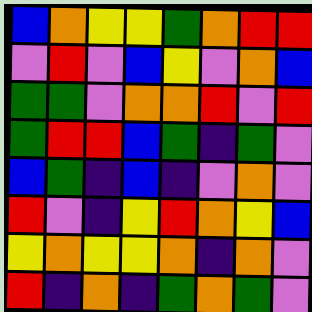[["blue", "orange", "yellow", "yellow", "green", "orange", "red", "red"], ["violet", "red", "violet", "blue", "yellow", "violet", "orange", "blue"], ["green", "green", "violet", "orange", "orange", "red", "violet", "red"], ["green", "red", "red", "blue", "green", "indigo", "green", "violet"], ["blue", "green", "indigo", "blue", "indigo", "violet", "orange", "violet"], ["red", "violet", "indigo", "yellow", "red", "orange", "yellow", "blue"], ["yellow", "orange", "yellow", "yellow", "orange", "indigo", "orange", "violet"], ["red", "indigo", "orange", "indigo", "green", "orange", "green", "violet"]]